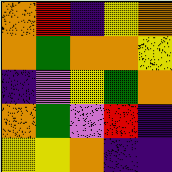[["orange", "red", "indigo", "yellow", "orange"], ["orange", "green", "orange", "orange", "yellow"], ["indigo", "violet", "yellow", "green", "orange"], ["orange", "green", "violet", "red", "indigo"], ["yellow", "yellow", "orange", "indigo", "indigo"]]